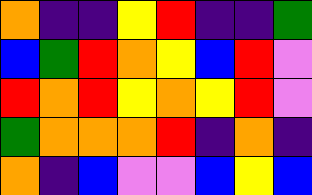[["orange", "indigo", "indigo", "yellow", "red", "indigo", "indigo", "green"], ["blue", "green", "red", "orange", "yellow", "blue", "red", "violet"], ["red", "orange", "red", "yellow", "orange", "yellow", "red", "violet"], ["green", "orange", "orange", "orange", "red", "indigo", "orange", "indigo"], ["orange", "indigo", "blue", "violet", "violet", "blue", "yellow", "blue"]]